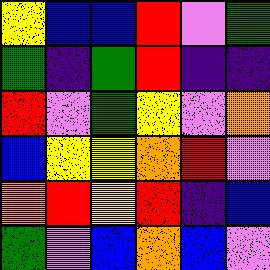[["yellow", "blue", "blue", "red", "violet", "green"], ["green", "indigo", "green", "red", "indigo", "indigo"], ["red", "violet", "green", "yellow", "violet", "orange"], ["blue", "yellow", "yellow", "orange", "red", "violet"], ["orange", "red", "yellow", "red", "indigo", "blue"], ["green", "violet", "blue", "orange", "blue", "violet"]]